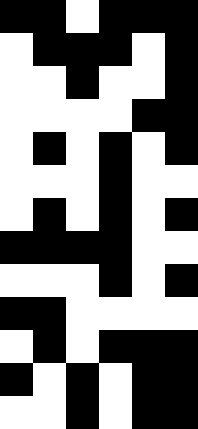[["black", "black", "white", "black", "black", "black"], ["white", "black", "black", "black", "white", "black"], ["white", "white", "black", "white", "white", "black"], ["white", "white", "white", "white", "black", "black"], ["white", "black", "white", "black", "white", "black"], ["white", "white", "white", "black", "white", "white"], ["white", "black", "white", "black", "white", "black"], ["black", "black", "black", "black", "white", "white"], ["white", "white", "white", "black", "white", "black"], ["black", "black", "white", "white", "white", "white"], ["white", "black", "white", "black", "black", "black"], ["black", "white", "black", "white", "black", "black"], ["white", "white", "black", "white", "black", "black"]]